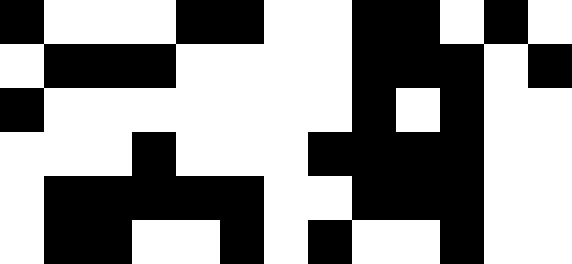[["black", "white", "white", "white", "black", "black", "white", "white", "black", "black", "white", "black", "white"], ["white", "black", "black", "black", "white", "white", "white", "white", "black", "black", "black", "white", "black"], ["black", "white", "white", "white", "white", "white", "white", "white", "black", "white", "black", "white", "white"], ["white", "white", "white", "black", "white", "white", "white", "black", "black", "black", "black", "white", "white"], ["white", "black", "black", "black", "black", "black", "white", "white", "black", "black", "black", "white", "white"], ["white", "black", "black", "white", "white", "black", "white", "black", "white", "white", "black", "white", "white"]]